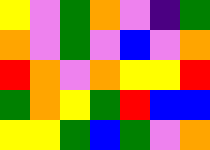[["yellow", "violet", "green", "orange", "violet", "indigo", "green"], ["orange", "violet", "green", "violet", "blue", "violet", "orange"], ["red", "orange", "violet", "orange", "yellow", "yellow", "red"], ["green", "orange", "yellow", "green", "red", "blue", "blue"], ["yellow", "yellow", "green", "blue", "green", "violet", "orange"]]